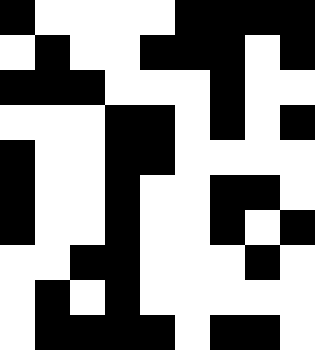[["black", "white", "white", "white", "white", "black", "black", "black", "black"], ["white", "black", "white", "white", "black", "black", "black", "white", "black"], ["black", "black", "black", "white", "white", "white", "black", "white", "white"], ["white", "white", "white", "black", "black", "white", "black", "white", "black"], ["black", "white", "white", "black", "black", "white", "white", "white", "white"], ["black", "white", "white", "black", "white", "white", "black", "black", "white"], ["black", "white", "white", "black", "white", "white", "black", "white", "black"], ["white", "white", "black", "black", "white", "white", "white", "black", "white"], ["white", "black", "white", "black", "white", "white", "white", "white", "white"], ["white", "black", "black", "black", "black", "white", "black", "black", "white"]]